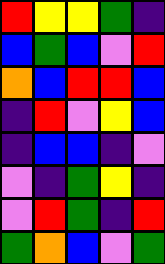[["red", "yellow", "yellow", "green", "indigo"], ["blue", "green", "blue", "violet", "red"], ["orange", "blue", "red", "red", "blue"], ["indigo", "red", "violet", "yellow", "blue"], ["indigo", "blue", "blue", "indigo", "violet"], ["violet", "indigo", "green", "yellow", "indigo"], ["violet", "red", "green", "indigo", "red"], ["green", "orange", "blue", "violet", "green"]]